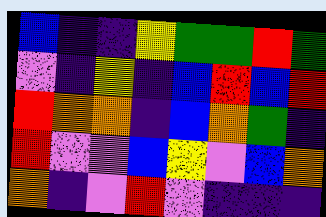[["blue", "indigo", "indigo", "yellow", "green", "green", "red", "green"], ["violet", "indigo", "yellow", "indigo", "blue", "red", "blue", "red"], ["red", "orange", "orange", "indigo", "blue", "orange", "green", "indigo"], ["red", "violet", "violet", "blue", "yellow", "violet", "blue", "orange"], ["orange", "indigo", "violet", "red", "violet", "indigo", "indigo", "indigo"]]